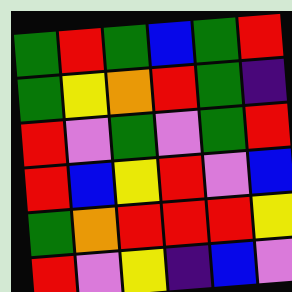[["green", "red", "green", "blue", "green", "red"], ["green", "yellow", "orange", "red", "green", "indigo"], ["red", "violet", "green", "violet", "green", "red"], ["red", "blue", "yellow", "red", "violet", "blue"], ["green", "orange", "red", "red", "red", "yellow"], ["red", "violet", "yellow", "indigo", "blue", "violet"]]